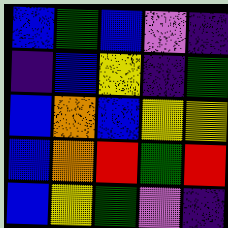[["blue", "green", "blue", "violet", "indigo"], ["indigo", "blue", "yellow", "indigo", "green"], ["blue", "orange", "blue", "yellow", "yellow"], ["blue", "orange", "red", "green", "red"], ["blue", "yellow", "green", "violet", "indigo"]]